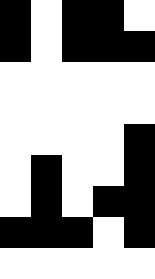[["black", "white", "black", "black", "white"], ["black", "white", "black", "black", "black"], ["white", "white", "white", "white", "white"], ["white", "white", "white", "white", "white"], ["white", "white", "white", "white", "black"], ["white", "black", "white", "white", "black"], ["white", "black", "white", "black", "black"], ["black", "black", "black", "white", "black"], ["white", "white", "white", "white", "white"]]